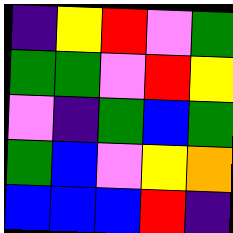[["indigo", "yellow", "red", "violet", "green"], ["green", "green", "violet", "red", "yellow"], ["violet", "indigo", "green", "blue", "green"], ["green", "blue", "violet", "yellow", "orange"], ["blue", "blue", "blue", "red", "indigo"]]